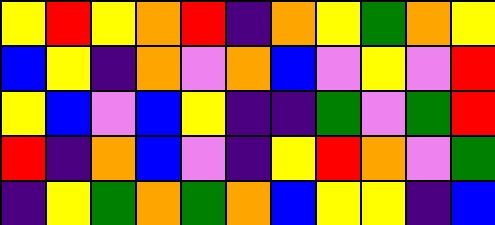[["yellow", "red", "yellow", "orange", "red", "indigo", "orange", "yellow", "green", "orange", "yellow"], ["blue", "yellow", "indigo", "orange", "violet", "orange", "blue", "violet", "yellow", "violet", "red"], ["yellow", "blue", "violet", "blue", "yellow", "indigo", "indigo", "green", "violet", "green", "red"], ["red", "indigo", "orange", "blue", "violet", "indigo", "yellow", "red", "orange", "violet", "green"], ["indigo", "yellow", "green", "orange", "green", "orange", "blue", "yellow", "yellow", "indigo", "blue"]]